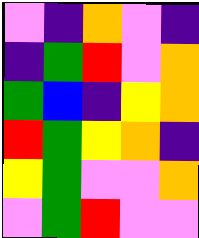[["violet", "indigo", "orange", "violet", "indigo"], ["indigo", "green", "red", "violet", "orange"], ["green", "blue", "indigo", "yellow", "orange"], ["red", "green", "yellow", "orange", "indigo"], ["yellow", "green", "violet", "violet", "orange"], ["violet", "green", "red", "violet", "violet"]]